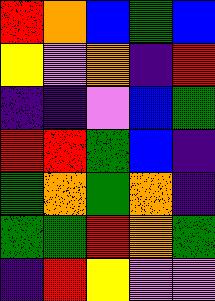[["red", "orange", "blue", "green", "blue"], ["yellow", "violet", "orange", "indigo", "red"], ["indigo", "indigo", "violet", "blue", "green"], ["red", "red", "green", "blue", "indigo"], ["green", "orange", "green", "orange", "indigo"], ["green", "green", "red", "orange", "green"], ["indigo", "red", "yellow", "violet", "violet"]]